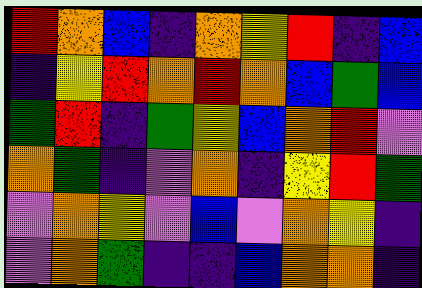[["red", "orange", "blue", "indigo", "orange", "yellow", "red", "indigo", "blue"], ["indigo", "yellow", "red", "orange", "red", "orange", "blue", "green", "blue"], ["green", "red", "indigo", "green", "yellow", "blue", "orange", "red", "violet"], ["orange", "green", "indigo", "violet", "orange", "indigo", "yellow", "red", "green"], ["violet", "orange", "yellow", "violet", "blue", "violet", "orange", "yellow", "indigo"], ["violet", "orange", "green", "indigo", "indigo", "blue", "orange", "orange", "indigo"]]